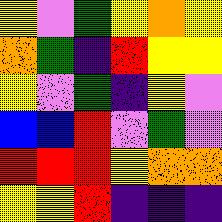[["yellow", "violet", "green", "yellow", "orange", "yellow"], ["orange", "green", "indigo", "red", "yellow", "yellow"], ["yellow", "violet", "green", "indigo", "yellow", "violet"], ["blue", "blue", "red", "violet", "green", "violet"], ["red", "red", "red", "yellow", "orange", "orange"], ["yellow", "yellow", "red", "indigo", "indigo", "indigo"]]